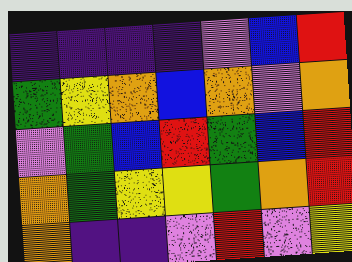[["indigo", "indigo", "indigo", "indigo", "violet", "blue", "red"], ["green", "yellow", "orange", "blue", "orange", "violet", "orange"], ["violet", "green", "blue", "red", "green", "blue", "red"], ["orange", "green", "yellow", "yellow", "green", "orange", "red"], ["orange", "indigo", "indigo", "violet", "red", "violet", "yellow"]]